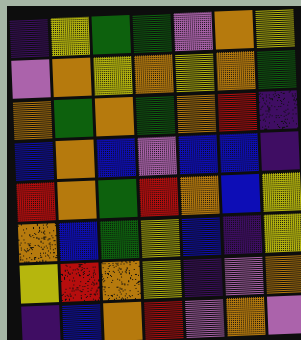[["indigo", "yellow", "green", "green", "violet", "orange", "yellow"], ["violet", "orange", "yellow", "orange", "yellow", "orange", "green"], ["orange", "green", "orange", "green", "orange", "red", "indigo"], ["blue", "orange", "blue", "violet", "blue", "blue", "indigo"], ["red", "orange", "green", "red", "orange", "blue", "yellow"], ["orange", "blue", "green", "yellow", "blue", "indigo", "yellow"], ["yellow", "red", "orange", "yellow", "indigo", "violet", "orange"], ["indigo", "blue", "orange", "red", "violet", "orange", "violet"]]